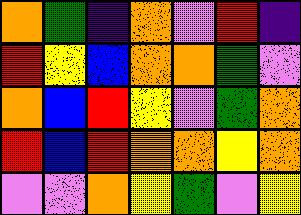[["orange", "green", "indigo", "orange", "violet", "red", "indigo"], ["red", "yellow", "blue", "orange", "orange", "green", "violet"], ["orange", "blue", "red", "yellow", "violet", "green", "orange"], ["red", "blue", "red", "orange", "orange", "yellow", "orange"], ["violet", "violet", "orange", "yellow", "green", "violet", "yellow"]]